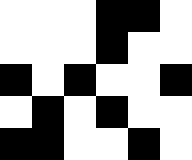[["white", "white", "white", "black", "black", "white"], ["white", "white", "white", "black", "white", "white"], ["black", "white", "black", "white", "white", "black"], ["white", "black", "white", "black", "white", "white"], ["black", "black", "white", "white", "black", "white"]]